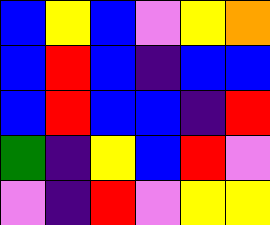[["blue", "yellow", "blue", "violet", "yellow", "orange"], ["blue", "red", "blue", "indigo", "blue", "blue"], ["blue", "red", "blue", "blue", "indigo", "red"], ["green", "indigo", "yellow", "blue", "red", "violet"], ["violet", "indigo", "red", "violet", "yellow", "yellow"]]